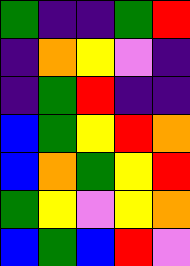[["green", "indigo", "indigo", "green", "red"], ["indigo", "orange", "yellow", "violet", "indigo"], ["indigo", "green", "red", "indigo", "indigo"], ["blue", "green", "yellow", "red", "orange"], ["blue", "orange", "green", "yellow", "red"], ["green", "yellow", "violet", "yellow", "orange"], ["blue", "green", "blue", "red", "violet"]]